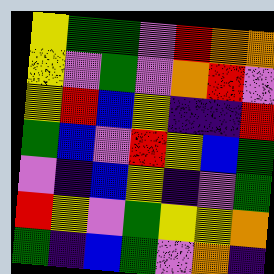[["yellow", "green", "green", "violet", "red", "orange", "orange"], ["yellow", "violet", "green", "violet", "orange", "red", "violet"], ["yellow", "red", "blue", "yellow", "indigo", "indigo", "red"], ["green", "blue", "violet", "red", "yellow", "blue", "green"], ["violet", "indigo", "blue", "yellow", "indigo", "violet", "green"], ["red", "yellow", "violet", "green", "yellow", "yellow", "orange"], ["green", "indigo", "blue", "green", "violet", "orange", "indigo"]]